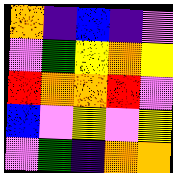[["orange", "indigo", "blue", "indigo", "violet"], ["violet", "green", "yellow", "orange", "yellow"], ["red", "orange", "orange", "red", "violet"], ["blue", "violet", "yellow", "violet", "yellow"], ["violet", "green", "indigo", "orange", "orange"]]